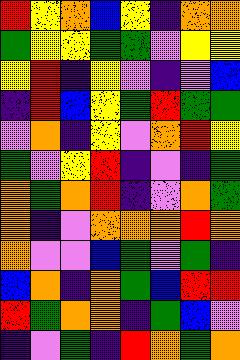[["red", "yellow", "orange", "blue", "yellow", "indigo", "orange", "orange"], ["green", "yellow", "yellow", "green", "green", "violet", "yellow", "yellow"], ["yellow", "red", "indigo", "yellow", "violet", "indigo", "violet", "blue"], ["indigo", "red", "blue", "yellow", "green", "red", "green", "green"], ["violet", "orange", "indigo", "yellow", "violet", "orange", "red", "yellow"], ["green", "violet", "yellow", "red", "indigo", "violet", "indigo", "green"], ["orange", "green", "orange", "red", "indigo", "violet", "orange", "green"], ["orange", "indigo", "violet", "orange", "orange", "orange", "red", "orange"], ["orange", "violet", "violet", "blue", "green", "violet", "green", "indigo"], ["blue", "orange", "indigo", "orange", "green", "blue", "red", "red"], ["red", "green", "orange", "orange", "indigo", "green", "blue", "violet"], ["indigo", "violet", "green", "indigo", "red", "orange", "green", "orange"]]